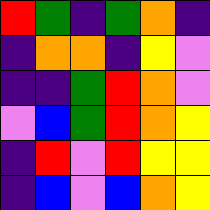[["red", "green", "indigo", "green", "orange", "indigo"], ["indigo", "orange", "orange", "indigo", "yellow", "violet"], ["indigo", "indigo", "green", "red", "orange", "violet"], ["violet", "blue", "green", "red", "orange", "yellow"], ["indigo", "red", "violet", "red", "yellow", "yellow"], ["indigo", "blue", "violet", "blue", "orange", "yellow"]]